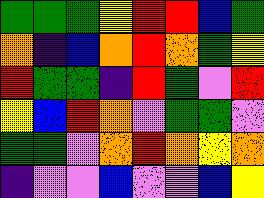[["green", "green", "green", "yellow", "red", "red", "blue", "green"], ["orange", "indigo", "blue", "orange", "red", "orange", "green", "yellow"], ["red", "green", "green", "indigo", "red", "green", "violet", "red"], ["yellow", "blue", "red", "orange", "violet", "green", "green", "violet"], ["green", "green", "violet", "orange", "red", "orange", "yellow", "orange"], ["indigo", "violet", "violet", "blue", "violet", "violet", "blue", "yellow"]]